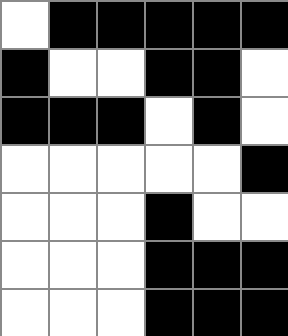[["white", "black", "black", "black", "black", "black"], ["black", "white", "white", "black", "black", "white"], ["black", "black", "black", "white", "black", "white"], ["white", "white", "white", "white", "white", "black"], ["white", "white", "white", "black", "white", "white"], ["white", "white", "white", "black", "black", "black"], ["white", "white", "white", "black", "black", "black"]]